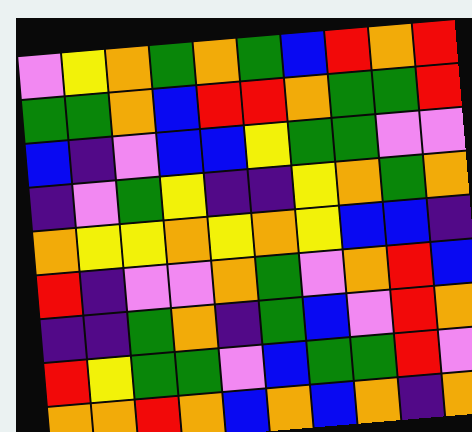[["violet", "yellow", "orange", "green", "orange", "green", "blue", "red", "orange", "red"], ["green", "green", "orange", "blue", "red", "red", "orange", "green", "green", "red"], ["blue", "indigo", "violet", "blue", "blue", "yellow", "green", "green", "violet", "violet"], ["indigo", "violet", "green", "yellow", "indigo", "indigo", "yellow", "orange", "green", "orange"], ["orange", "yellow", "yellow", "orange", "yellow", "orange", "yellow", "blue", "blue", "indigo"], ["red", "indigo", "violet", "violet", "orange", "green", "violet", "orange", "red", "blue"], ["indigo", "indigo", "green", "orange", "indigo", "green", "blue", "violet", "red", "orange"], ["red", "yellow", "green", "green", "violet", "blue", "green", "green", "red", "violet"], ["orange", "orange", "red", "orange", "blue", "orange", "blue", "orange", "indigo", "orange"]]